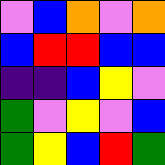[["violet", "blue", "orange", "violet", "orange"], ["blue", "red", "red", "blue", "blue"], ["indigo", "indigo", "blue", "yellow", "violet"], ["green", "violet", "yellow", "violet", "blue"], ["green", "yellow", "blue", "red", "green"]]